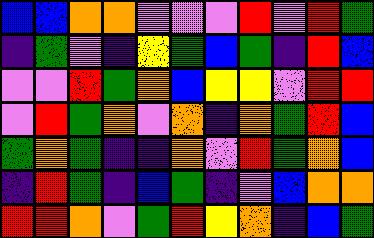[["blue", "blue", "orange", "orange", "violet", "violet", "violet", "red", "violet", "red", "green"], ["indigo", "green", "violet", "indigo", "yellow", "green", "blue", "green", "indigo", "red", "blue"], ["violet", "violet", "red", "green", "orange", "blue", "yellow", "yellow", "violet", "red", "red"], ["violet", "red", "green", "orange", "violet", "orange", "indigo", "orange", "green", "red", "blue"], ["green", "orange", "green", "indigo", "indigo", "orange", "violet", "red", "green", "orange", "blue"], ["indigo", "red", "green", "indigo", "blue", "green", "indigo", "violet", "blue", "orange", "orange"], ["red", "red", "orange", "violet", "green", "red", "yellow", "orange", "indigo", "blue", "green"]]